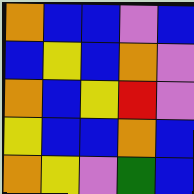[["orange", "blue", "blue", "violet", "blue"], ["blue", "yellow", "blue", "orange", "violet"], ["orange", "blue", "yellow", "red", "violet"], ["yellow", "blue", "blue", "orange", "blue"], ["orange", "yellow", "violet", "green", "blue"]]